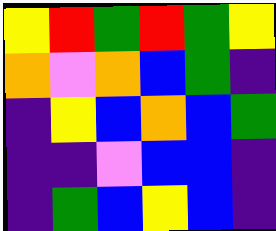[["yellow", "red", "green", "red", "green", "yellow"], ["orange", "violet", "orange", "blue", "green", "indigo"], ["indigo", "yellow", "blue", "orange", "blue", "green"], ["indigo", "indigo", "violet", "blue", "blue", "indigo"], ["indigo", "green", "blue", "yellow", "blue", "indigo"]]